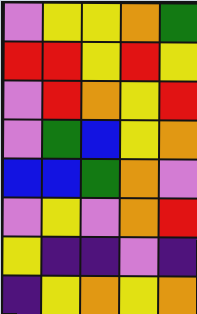[["violet", "yellow", "yellow", "orange", "green"], ["red", "red", "yellow", "red", "yellow"], ["violet", "red", "orange", "yellow", "red"], ["violet", "green", "blue", "yellow", "orange"], ["blue", "blue", "green", "orange", "violet"], ["violet", "yellow", "violet", "orange", "red"], ["yellow", "indigo", "indigo", "violet", "indigo"], ["indigo", "yellow", "orange", "yellow", "orange"]]